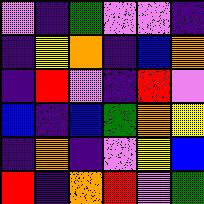[["violet", "indigo", "green", "violet", "violet", "indigo"], ["indigo", "yellow", "orange", "indigo", "blue", "orange"], ["indigo", "red", "violet", "indigo", "red", "violet"], ["blue", "indigo", "blue", "green", "orange", "yellow"], ["indigo", "orange", "indigo", "violet", "yellow", "blue"], ["red", "indigo", "orange", "red", "violet", "green"]]